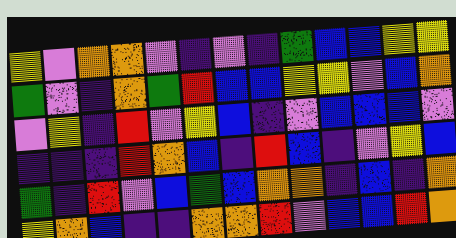[["yellow", "violet", "orange", "orange", "violet", "indigo", "violet", "indigo", "green", "blue", "blue", "yellow", "yellow"], ["green", "violet", "indigo", "orange", "green", "red", "blue", "blue", "yellow", "yellow", "violet", "blue", "orange"], ["violet", "yellow", "indigo", "red", "violet", "yellow", "blue", "indigo", "violet", "blue", "blue", "blue", "violet"], ["indigo", "indigo", "indigo", "red", "orange", "blue", "indigo", "red", "blue", "indigo", "violet", "yellow", "blue"], ["green", "indigo", "red", "violet", "blue", "green", "blue", "orange", "orange", "indigo", "blue", "indigo", "orange"], ["yellow", "orange", "blue", "indigo", "indigo", "orange", "orange", "red", "violet", "blue", "blue", "red", "orange"]]